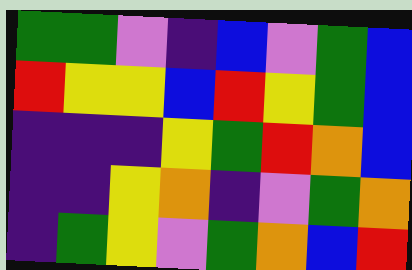[["green", "green", "violet", "indigo", "blue", "violet", "green", "blue"], ["red", "yellow", "yellow", "blue", "red", "yellow", "green", "blue"], ["indigo", "indigo", "indigo", "yellow", "green", "red", "orange", "blue"], ["indigo", "indigo", "yellow", "orange", "indigo", "violet", "green", "orange"], ["indigo", "green", "yellow", "violet", "green", "orange", "blue", "red"]]